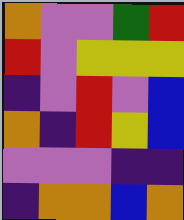[["orange", "violet", "violet", "green", "red"], ["red", "violet", "yellow", "yellow", "yellow"], ["indigo", "violet", "red", "violet", "blue"], ["orange", "indigo", "red", "yellow", "blue"], ["violet", "violet", "violet", "indigo", "indigo"], ["indigo", "orange", "orange", "blue", "orange"]]